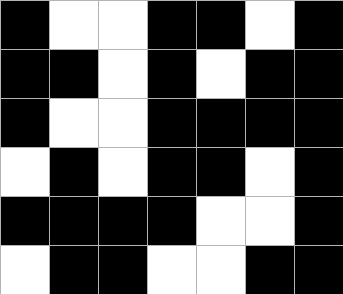[["black", "white", "white", "black", "black", "white", "black"], ["black", "black", "white", "black", "white", "black", "black"], ["black", "white", "white", "black", "black", "black", "black"], ["white", "black", "white", "black", "black", "white", "black"], ["black", "black", "black", "black", "white", "white", "black"], ["white", "black", "black", "white", "white", "black", "black"]]